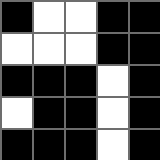[["black", "white", "white", "black", "black"], ["white", "white", "white", "black", "black"], ["black", "black", "black", "white", "black"], ["white", "black", "black", "white", "black"], ["black", "black", "black", "white", "black"]]